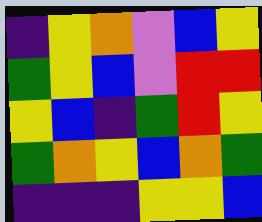[["indigo", "yellow", "orange", "violet", "blue", "yellow"], ["green", "yellow", "blue", "violet", "red", "red"], ["yellow", "blue", "indigo", "green", "red", "yellow"], ["green", "orange", "yellow", "blue", "orange", "green"], ["indigo", "indigo", "indigo", "yellow", "yellow", "blue"]]